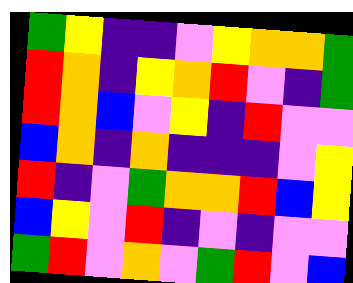[["green", "yellow", "indigo", "indigo", "violet", "yellow", "orange", "orange", "green"], ["red", "orange", "indigo", "yellow", "orange", "red", "violet", "indigo", "green"], ["red", "orange", "blue", "violet", "yellow", "indigo", "red", "violet", "violet"], ["blue", "orange", "indigo", "orange", "indigo", "indigo", "indigo", "violet", "yellow"], ["red", "indigo", "violet", "green", "orange", "orange", "red", "blue", "yellow"], ["blue", "yellow", "violet", "red", "indigo", "violet", "indigo", "violet", "violet"], ["green", "red", "violet", "orange", "violet", "green", "red", "violet", "blue"]]